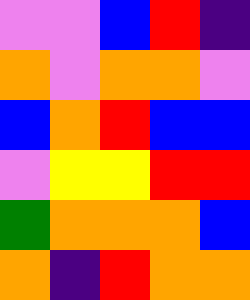[["violet", "violet", "blue", "red", "indigo"], ["orange", "violet", "orange", "orange", "violet"], ["blue", "orange", "red", "blue", "blue"], ["violet", "yellow", "yellow", "red", "red"], ["green", "orange", "orange", "orange", "blue"], ["orange", "indigo", "red", "orange", "orange"]]